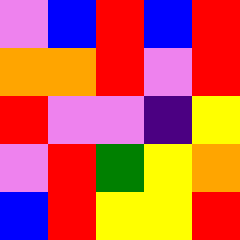[["violet", "blue", "red", "blue", "red"], ["orange", "orange", "red", "violet", "red"], ["red", "violet", "violet", "indigo", "yellow"], ["violet", "red", "green", "yellow", "orange"], ["blue", "red", "yellow", "yellow", "red"]]